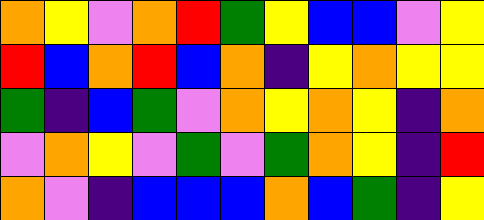[["orange", "yellow", "violet", "orange", "red", "green", "yellow", "blue", "blue", "violet", "yellow"], ["red", "blue", "orange", "red", "blue", "orange", "indigo", "yellow", "orange", "yellow", "yellow"], ["green", "indigo", "blue", "green", "violet", "orange", "yellow", "orange", "yellow", "indigo", "orange"], ["violet", "orange", "yellow", "violet", "green", "violet", "green", "orange", "yellow", "indigo", "red"], ["orange", "violet", "indigo", "blue", "blue", "blue", "orange", "blue", "green", "indigo", "yellow"]]